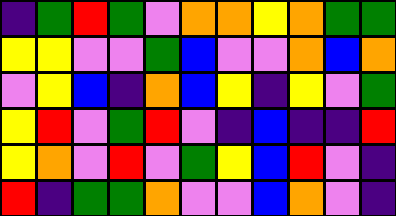[["indigo", "green", "red", "green", "violet", "orange", "orange", "yellow", "orange", "green", "green"], ["yellow", "yellow", "violet", "violet", "green", "blue", "violet", "violet", "orange", "blue", "orange"], ["violet", "yellow", "blue", "indigo", "orange", "blue", "yellow", "indigo", "yellow", "violet", "green"], ["yellow", "red", "violet", "green", "red", "violet", "indigo", "blue", "indigo", "indigo", "red"], ["yellow", "orange", "violet", "red", "violet", "green", "yellow", "blue", "red", "violet", "indigo"], ["red", "indigo", "green", "green", "orange", "violet", "violet", "blue", "orange", "violet", "indigo"]]